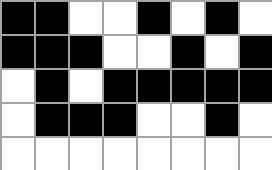[["black", "black", "white", "white", "black", "white", "black", "white"], ["black", "black", "black", "white", "white", "black", "white", "black"], ["white", "black", "white", "black", "black", "black", "black", "black"], ["white", "black", "black", "black", "white", "white", "black", "white"], ["white", "white", "white", "white", "white", "white", "white", "white"]]